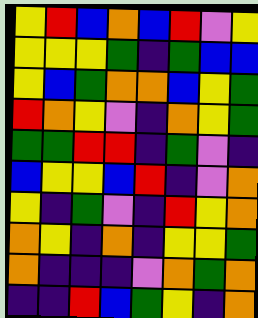[["yellow", "red", "blue", "orange", "blue", "red", "violet", "yellow"], ["yellow", "yellow", "yellow", "green", "indigo", "green", "blue", "blue"], ["yellow", "blue", "green", "orange", "orange", "blue", "yellow", "green"], ["red", "orange", "yellow", "violet", "indigo", "orange", "yellow", "green"], ["green", "green", "red", "red", "indigo", "green", "violet", "indigo"], ["blue", "yellow", "yellow", "blue", "red", "indigo", "violet", "orange"], ["yellow", "indigo", "green", "violet", "indigo", "red", "yellow", "orange"], ["orange", "yellow", "indigo", "orange", "indigo", "yellow", "yellow", "green"], ["orange", "indigo", "indigo", "indigo", "violet", "orange", "green", "orange"], ["indigo", "indigo", "red", "blue", "green", "yellow", "indigo", "orange"]]